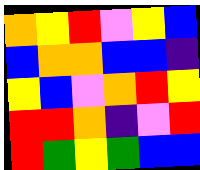[["orange", "yellow", "red", "violet", "yellow", "blue"], ["blue", "orange", "orange", "blue", "blue", "indigo"], ["yellow", "blue", "violet", "orange", "red", "yellow"], ["red", "red", "orange", "indigo", "violet", "red"], ["red", "green", "yellow", "green", "blue", "blue"]]